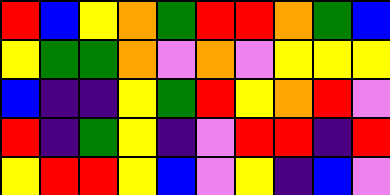[["red", "blue", "yellow", "orange", "green", "red", "red", "orange", "green", "blue"], ["yellow", "green", "green", "orange", "violet", "orange", "violet", "yellow", "yellow", "yellow"], ["blue", "indigo", "indigo", "yellow", "green", "red", "yellow", "orange", "red", "violet"], ["red", "indigo", "green", "yellow", "indigo", "violet", "red", "red", "indigo", "red"], ["yellow", "red", "red", "yellow", "blue", "violet", "yellow", "indigo", "blue", "violet"]]